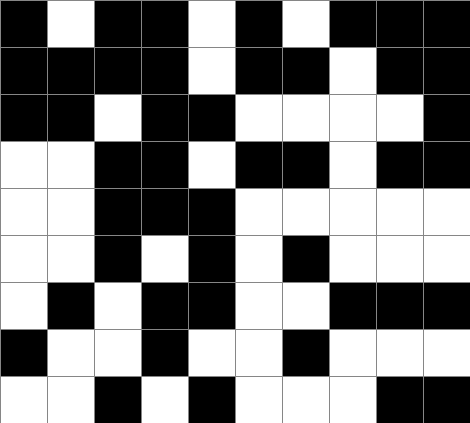[["black", "white", "black", "black", "white", "black", "white", "black", "black", "black"], ["black", "black", "black", "black", "white", "black", "black", "white", "black", "black"], ["black", "black", "white", "black", "black", "white", "white", "white", "white", "black"], ["white", "white", "black", "black", "white", "black", "black", "white", "black", "black"], ["white", "white", "black", "black", "black", "white", "white", "white", "white", "white"], ["white", "white", "black", "white", "black", "white", "black", "white", "white", "white"], ["white", "black", "white", "black", "black", "white", "white", "black", "black", "black"], ["black", "white", "white", "black", "white", "white", "black", "white", "white", "white"], ["white", "white", "black", "white", "black", "white", "white", "white", "black", "black"]]